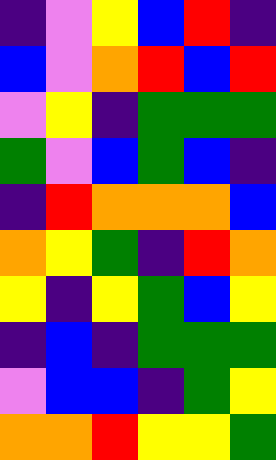[["indigo", "violet", "yellow", "blue", "red", "indigo"], ["blue", "violet", "orange", "red", "blue", "red"], ["violet", "yellow", "indigo", "green", "green", "green"], ["green", "violet", "blue", "green", "blue", "indigo"], ["indigo", "red", "orange", "orange", "orange", "blue"], ["orange", "yellow", "green", "indigo", "red", "orange"], ["yellow", "indigo", "yellow", "green", "blue", "yellow"], ["indigo", "blue", "indigo", "green", "green", "green"], ["violet", "blue", "blue", "indigo", "green", "yellow"], ["orange", "orange", "red", "yellow", "yellow", "green"]]